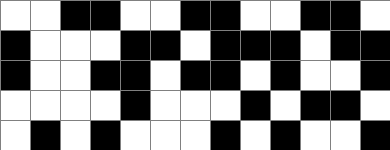[["white", "white", "black", "black", "white", "white", "black", "black", "white", "white", "black", "black", "white"], ["black", "white", "white", "white", "black", "black", "white", "black", "black", "black", "white", "black", "black"], ["black", "white", "white", "black", "black", "white", "black", "black", "white", "black", "white", "white", "black"], ["white", "white", "white", "white", "black", "white", "white", "white", "black", "white", "black", "black", "white"], ["white", "black", "white", "black", "white", "white", "white", "black", "white", "black", "white", "white", "black"]]